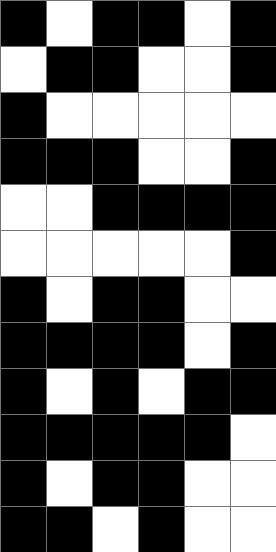[["black", "white", "black", "black", "white", "black"], ["white", "black", "black", "white", "white", "black"], ["black", "white", "white", "white", "white", "white"], ["black", "black", "black", "white", "white", "black"], ["white", "white", "black", "black", "black", "black"], ["white", "white", "white", "white", "white", "black"], ["black", "white", "black", "black", "white", "white"], ["black", "black", "black", "black", "white", "black"], ["black", "white", "black", "white", "black", "black"], ["black", "black", "black", "black", "black", "white"], ["black", "white", "black", "black", "white", "white"], ["black", "black", "white", "black", "white", "white"]]